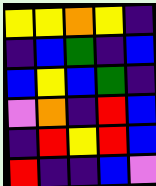[["yellow", "yellow", "orange", "yellow", "indigo"], ["indigo", "blue", "green", "indigo", "blue"], ["blue", "yellow", "blue", "green", "indigo"], ["violet", "orange", "indigo", "red", "blue"], ["indigo", "red", "yellow", "red", "blue"], ["red", "indigo", "indigo", "blue", "violet"]]